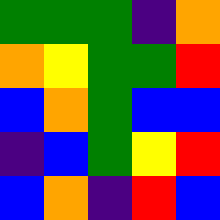[["green", "green", "green", "indigo", "orange"], ["orange", "yellow", "green", "green", "red"], ["blue", "orange", "green", "blue", "blue"], ["indigo", "blue", "green", "yellow", "red"], ["blue", "orange", "indigo", "red", "blue"]]